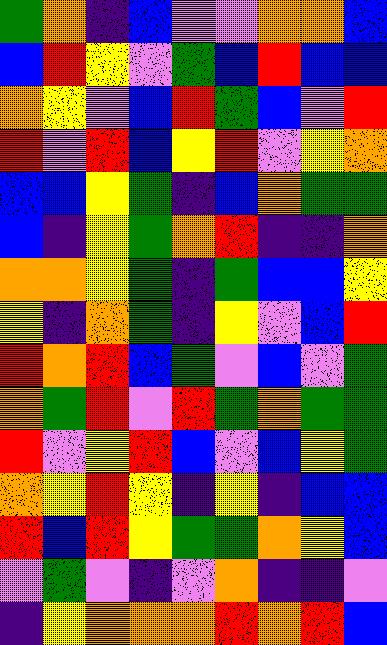[["green", "orange", "indigo", "blue", "violet", "violet", "orange", "orange", "blue"], ["blue", "red", "yellow", "violet", "green", "blue", "red", "blue", "blue"], ["orange", "yellow", "violet", "blue", "red", "green", "blue", "violet", "red"], ["red", "violet", "red", "blue", "yellow", "red", "violet", "yellow", "orange"], ["blue", "blue", "yellow", "green", "indigo", "blue", "orange", "green", "green"], ["blue", "indigo", "yellow", "green", "orange", "red", "indigo", "indigo", "orange"], ["orange", "orange", "yellow", "green", "indigo", "green", "blue", "blue", "yellow"], ["yellow", "indigo", "orange", "green", "indigo", "yellow", "violet", "blue", "red"], ["red", "orange", "red", "blue", "green", "violet", "blue", "violet", "green"], ["orange", "green", "red", "violet", "red", "green", "orange", "green", "green"], ["red", "violet", "yellow", "red", "blue", "violet", "blue", "yellow", "green"], ["orange", "yellow", "red", "yellow", "indigo", "yellow", "indigo", "blue", "blue"], ["red", "blue", "red", "yellow", "green", "green", "orange", "yellow", "blue"], ["violet", "green", "violet", "indigo", "violet", "orange", "indigo", "indigo", "violet"], ["indigo", "yellow", "orange", "orange", "orange", "red", "orange", "red", "blue"]]